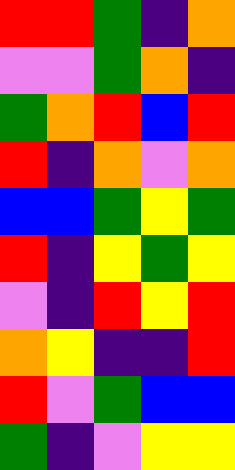[["red", "red", "green", "indigo", "orange"], ["violet", "violet", "green", "orange", "indigo"], ["green", "orange", "red", "blue", "red"], ["red", "indigo", "orange", "violet", "orange"], ["blue", "blue", "green", "yellow", "green"], ["red", "indigo", "yellow", "green", "yellow"], ["violet", "indigo", "red", "yellow", "red"], ["orange", "yellow", "indigo", "indigo", "red"], ["red", "violet", "green", "blue", "blue"], ["green", "indigo", "violet", "yellow", "yellow"]]